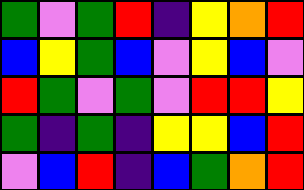[["green", "violet", "green", "red", "indigo", "yellow", "orange", "red"], ["blue", "yellow", "green", "blue", "violet", "yellow", "blue", "violet"], ["red", "green", "violet", "green", "violet", "red", "red", "yellow"], ["green", "indigo", "green", "indigo", "yellow", "yellow", "blue", "red"], ["violet", "blue", "red", "indigo", "blue", "green", "orange", "red"]]